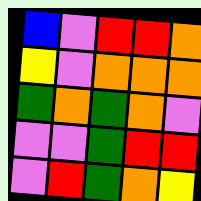[["blue", "violet", "red", "red", "orange"], ["yellow", "violet", "orange", "orange", "orange"], ["green", "orange", "green", "orange", "violet"], ["violet", "violet", "green", "red", "red"], ["violet", "red", "green", "orange", "yellow"]]